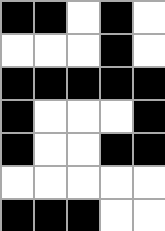[["black", "black", "white", "black", "white"], ["white", "white", "white", "black", "white"], ["black", "black", "black", "black", "black"], ["black", "white", "white", "white", "black"], ["black", "white", "white", "black", "black"], ["white", "white", "white", "white", "white"], ["black", "black", "black", "white", "white"]]